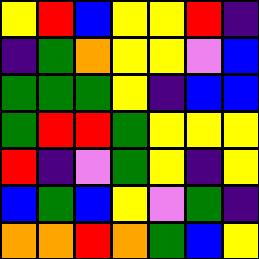[["yellow", "red", "blue", "yellow", "yellow", "red", "indigo"], ["indigo", "green", "orange", "yellow", "yellow", "violet", "blue"], ["green", "green", "green", "yellow", "indigo", "blue", "blue"], ["green", "red", "red", "green", "yellow", "yellow", "yellow"], ["red", "indigo", "violet", "green", "yellow", "indigo", "yellow"], ["blue", "green", "blue", "yellow", "violet", "green", "indigo"], ["orange", "orange", "red", "orange", "green", "blue", "yellow"]]